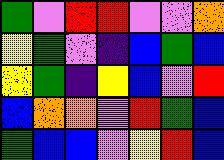[["green", "violet", "red", "red", "violet", "violet", "orange"], ["yellow", "green", "violet", "indigo", "blue", "green", "blue"], ["yellow", "green", "indigo", "yellow", "blue", "violet", "red"], ["blue", "orange", "orange", "violet", "red", "green", "blue"], ["green", "blue", "blue", "violet", "yellow", "red", "blue"]]